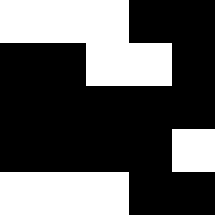[["white", "white", "white", "black", "black"], ["black", "black", "white", "white", "black"], ["black", "black", "black", "black", "black"], ["black", "black", "black", "black", "white"], ["white", "white", "white", "black", "black"]]